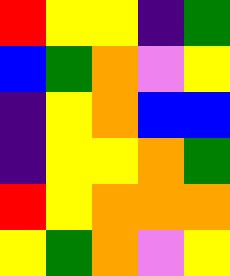[["red", "yellow", "yellow", "indigo", "green"], ["blue", "green", "orange", "violet", "yellow"], ["indigo", "yellow", "orange", "blue", "blue"], ["indigo", "yellow", "yellow", "orange", "green"], ["red", "yellow", "orange", "orange", "orange"], ["yellow", "green", "orange", "violet", "yellow"]]